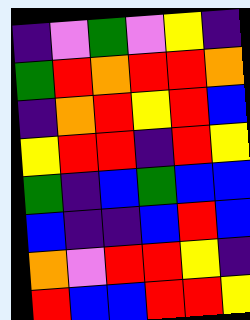[["indigo", "violet", "green", "violet", "yellow", "indigo"], ["green", "red", "orange", "red", "red", "orange"], ["indigo", "orange", "red", "yellow", "red", "blue"], ["yellow", "red", "red", "indigo", "red", "yellow"], ["green", "indigo", "blue", "green", "blue", "blue"], ["blue", "indigo", "indigo", "blue", "red", "blue"], ["orange", "violet", "red", "red", "yellow", "indigo"], ["red", "blue", "blue", "red", "red", "yellow"]]